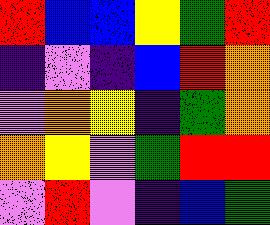[["red", "blue", "blue", "yellow", "green", "red"], ["indigo", "violet", "indigo", "blue", "red", "orange"], ["violet", "orange", "yellow", "indigo", "green", "orange"], ["orange", "yellow", "violet", "green", "red", "red"], ["violet", "red", "violet", "indigo", "blue", "green"]]